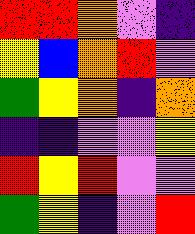[["red", "red", "orange", "violet", "indigo"], ["yellow", "blue", "orange", "red", "violet"], ["green", "yellow", "orange", "indigo", "orange"], ["indigo", "indigo", "violet", "violet", "yellow"], ["red", "yellow", "red", "violet", "violet"], ["green", "yellow", "indigo", "violet", "red"]]